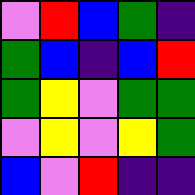[["violet", "red", "blue", "green", "indigo"], ["green", "blue", "indigo", "blue", "red"], ["green", "yellow", "violet", "green", "green"], ["violet", "yellow", "violet", "yellow", "green"], ["blue", "violet", "red", "indigo", "indigo"]]